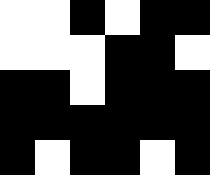[["white", "white", "black", "white", "black", "black"], ["white", "white", "white", "black", "black", "white"], ["black", "black", "white", "black", "black", "black"], ["black", "black", "black", "black", "black", "black"], ["black", "white", "black", "black", "white", "black"]]